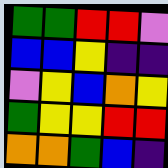[["green", "green", "red", "red", "violet"], ["blue", "blue", "yellow", "indigo", "indigo"], ["violet", "yellow", "blue", "orange", "yellow"], ["green", "yellow", "yellow", "red", "red"], ["orange", "orange", "green", "blue", "indigo"]]